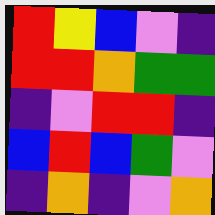[["red", "yellow", "blue", "violet", "indigo"], ["red", "red", "orange", "green", "green"], ["indigo", "violet", "red", "red", "indigo"], ["blue", "red", "blue", "green", "violet"], ["indigo", "orange", "indigo", "violet", "orange"]]